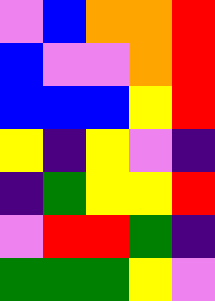[["violet", "blue", "orange", "orange", "red"], ["blue", "violet", "violet", "orange", "red"], ["blue", "blue", "blue", "yellow", "red"], ["yellow", "indigo", "yellow", "violet", "indigo"], ["indigo", "green", "yellow", "yellow", "red"], ["violet", "red", "red", "green", "indigo"], ["green", "green", "green", "yellow", "violet"]]